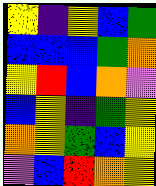[["yellow", "indigo", "yellow", "blue", "green"], ["blue", "blue", "blue", "green", "orange"], ["yellow", "red", "blue", "orange", "violet"], ["blue", "yellow", "indigo", "green", "yellow"], ["orange", "yellow", "green", "blue", "yellow"], ["violet", "blue", "red", "orange", "yellow"]]